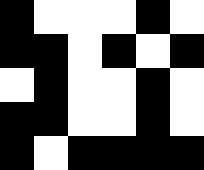[["black", "white", "white", "white", "black", "white"], ["black", "black", "white", "black", "white", "black"], ["white", "black", "white", "white", "black", "white"], ["black", "black", "white", "white", "black", "white"], ["black", "white", "black", "black", "black", "black"]]